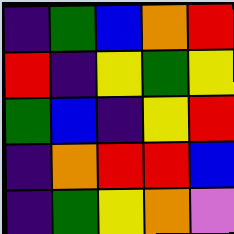[["indigo", "green", "blue", "orange", "red"], ["red", "indigo", "yellow", "green", "yellow"], ["green", "blue", "indigo", "yellow", "red"], ["indigo", "orange", "red", "red", "blue"], ["indigo", "green", "yellow", "orange", "violet"]]